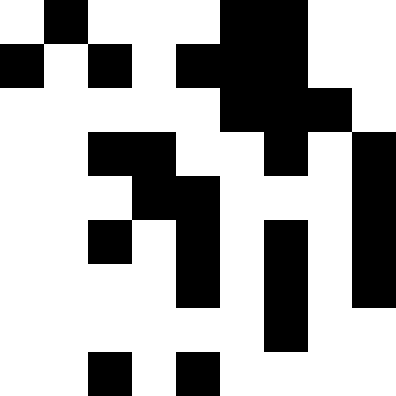[["white", "black", "white", "white", "white", "black", "black", "white", "white"], ["black", "white", "black", "white", "black", "black", "black", "white", "white"], ["white", "white", "white", "white", "white", "black", "black", "black", "white"], ["white", "white", "black", "black", "white", "white", "black", "white", "black"], ["white", "white", "white", "black", "black", "white", "white", "white", "black"], ["white", "white", "black", "white", "black", "white", "black", "white", "black"], ["white", "white", "white", "white", "black", "white", "black", "white", "black"], ["white", "white", "white", "white", "white", "white", "black", "white", "white"], ["white", "white", "black", "white", "black", "white", "white", "white", "white"]]